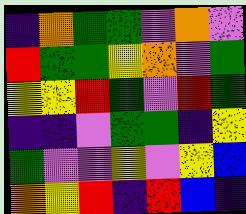[["indigo", "orange", "green", "green", "violet", "orange", "violet"], ["red", "green", "green", "yellow", "orange", "violet", "green"], ["yellow", "yellow", "red", "green", "violet", "red", "green"], ["indigo", "indigo", "violet", "green", "green", "indigo", "yellow"], ["green", "violet", "violet", "yellow", "violet", "yellow", "blue"], ["orange", "yellow", "red", "indigo", "red", "blue", "indigo"]]